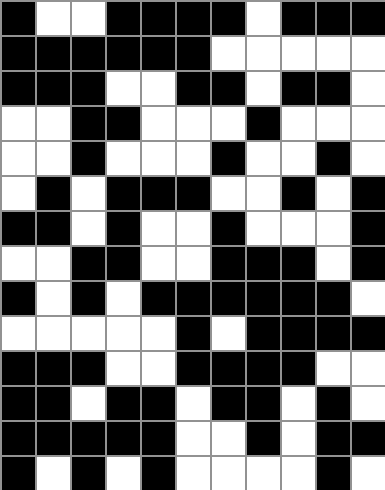[["black", "white", "white", "black", "black", "black", "black", "white", "black", "black", "black"], ["black", "black", "black", "black", "black", "black", "white", "white", "white", "white", "white"], ["black", "black", "black", "white", "white", "black", "black", "white", "black", "black", "white"], ["white", "white", "black", "black", "white", "white", "white", "black", "white", "white", "white"], ["white", "white", "black", "white", "white", "white", "black", "white", "white", "black", "white"], ["white", "black", "white", "black", "black", "black", "white", "white", "black", "white", "black"], ["black", "black", "white", "black", "white", "white", "black", "white", "white", "white", "black"], ["white", "white", "black", "black", "white", "white", "black", "black", "black", "white", "black"], ["black", "white", "black", "white", "black", "black", "black", "black", "black", "black", "white"], ["white", "white", "white", "white", "white", "black", "white", "black", "black", "black", "black"], ["black", "black", "black", "white", "white", "black", "black", "black", "black", "white", "white"], ["black", "black", "white", "black", "black", "white", "black", "black", "white", "black", "white"], ["black", "black", "black", "black", "black", "white", "white", "black", "white", "black", "black"], ["black", "white", "black", "white", "black", "white", "white", "white", "white", "black", "white"]]